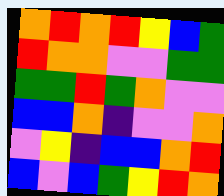[["orange", "red", "orange", "red", "yellow", "blue", "green"], ["red", "orange", "orange", "violet", "violet", "green", "green"], ["green", "green", "red", "green", "orange", "violet", "violet"], ["blue", "blue", "orange", "indigo", "violet", "violet", "orange"], ["violet", "yellow", "indigo", "blue", "blue", "orange", "red"], ["blue", "violet", "blue", "green", "yellow", "red", "orange"]]